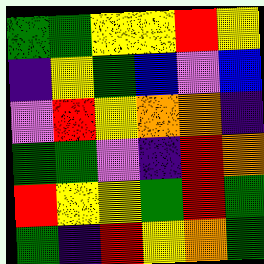[["green", "green", "yellow", "yellow", "red", "yellow"], ["indigo", "yellow", "green", "blue", "violet", "blue"], ["violet", "red", "yellow", "orange", "orange", "indigo"], ["green", "green", "violet", "indigo", "red", "orange"], ["red", "yellow", "yellow", "green", "red", "green"], ["green", "indigo", "red", "yellow", "orange", "green"]]